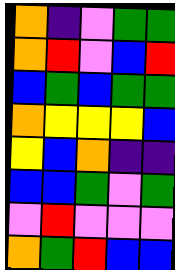[["orange", "indigo", "violet", "green", "green"], ["orange", "red", "violet", "blue", "red"], ["blue", "green", "blue", "green", "green"], ["orange", "yellow", "yellow", "yellow", "blue"], ["yellow", "blue", "orange", "indigo", "indigo"], ["blue", "blue", "green", "violet", "green"], ["violet", "red", "violet", "violet", "violet"], ["orange", "green", "red", "blue", "blue"]]